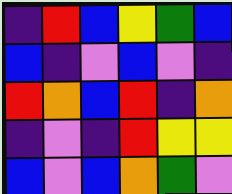[["indigo", "red", "blue", "yellow", "green", "blue"], ["blue", "indigo", "violet", "blue", "violet", "indigo"], ["red", "orange", "blue", "red", "indigo", "orange"], ["indigo", "violet", "indigo", "red", "yellow", "yellow"], ["blue", "violet", "blue", "orange", "green", "violet"]]